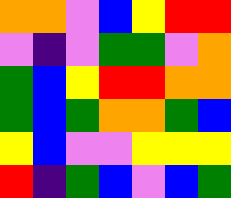[["orange", "orange", "violet", "blue", "yellow", "red", "red"], ["violet", "indigo", "violet", "green", "green", "violet", "orange"], ["green", "blue", "yellow", "red", "red", "orange", "orange"], ["green", "blue", "green", "orange", "orange", "green", "blue"], ["yellow", "blue", "violet", "violet", "yellow", "yellow", "yellow"], ["red", "indigo", "green", "blue", "violet", "blue", "green"]]